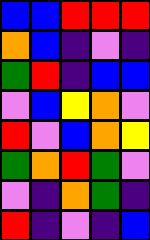[["blue", "blue", "red", "red", "red"], ["orange", "blue", "indigo", "violet", "indigo"], ["green", "red", "indigo", "blue", "blue"], ["violet", "blue", "yellow", "orange", "violet"], ["red", "violet", "blue", "orange", "yellow"], ["green", "orange", "red", "green", "violet"], ["violet", "indigo", "orange", "green", "indigo"], ["red", "indigo", "violet", "indigo", "blue"]]